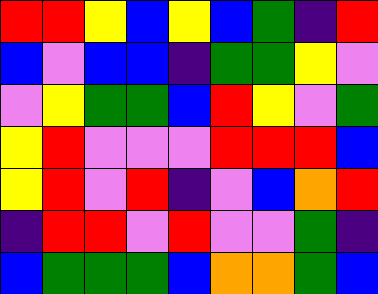[["red", "red", "yellow", "blue", "yellow", "blue", "green", "indigo", "red"], ["blue", "violet", "blue", "blue", "indigo", "green", "green", "yellow", "violet"], ["violet", "yellow", "green", "green", "blue", "red", "yellow", "violet", "green"], ["yellow", "red", "violet", "violet", "violet", "red", "red", "red", "blue"], ["yellow", "red", "violet", "red", "indigo", "violet", "blue", "orange", "red"], ["indigo", "red", "red", "violet", "red", "violet", "violet", "green", "indigo"], ["blue", "green", "green", "green", "blue", "orange", "orange", "green", "blue"]]